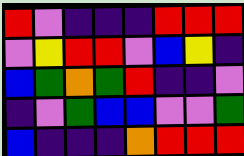[["red", "violet", "indigo", "indigo", "indigo", "red", "red", "red"], ["violet", "yellow", "red", "red", "violet", "blue", "yellow", "indigo"], ["blue", "green", "orange", "green", "red", "indigo", "indigo", "violet"], ["indigo", "violet", "green", "blue", "blue", "violet", "violet", "green"], ["blue", "indigo", "indigo", "indigo", "orange", "red", "red", "red"]]